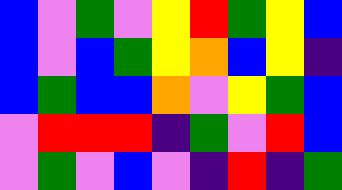[["blue", "violet", "green", "violet", "yellow", "red", "green", "yellow", "blue"], ["blue", "violet", "blue", "green", "yellow", "orange", "blue", "yellow", "indigo"], ["blue", "green", "blue", "blue", "orange", "violet", "yellow", "green", "blue"], ["violet", "red", "red", "red", "indigo", "green", "violet", "red", "blue"], ["violet", "green", "violet", "blue", "violet", "indigo", "red", "indigo", "green"]]